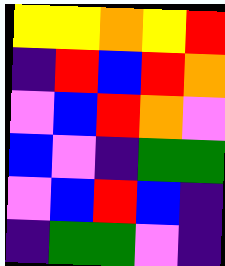[["yellow", "yellow", "orange", "yellow", "red"], ["indigo", "red", "blue", "red", "orange"], ["violet", "blue", "red", "orange", "violet"], ["blue", "violet", "indigo", "green", "green"], ["violet", "blue", "red", "blue", "indigo"], ["indigo", "green", "green", "violet", "indigo"]]